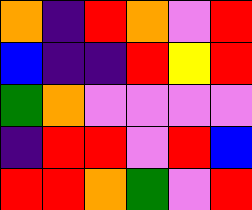[["orange", "indigo", "red", "orange", "violet", "red"], ["blue", "indigo", "indigo", "red", "yellow", "red"], ["green", "orange", "violet", "violet", "violet", "violet"], ["indigo", "red", "red", "violet", "red", "blue"], ["red", "red", "orange", "green", "violet", "red"]]